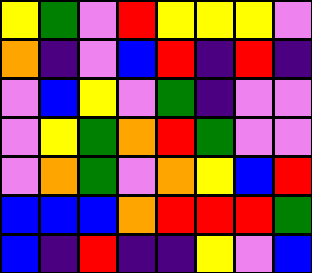[["yellow", "green", "violet", "red", "yellow", "yellow", "yellow", "violet"], ["orange", "indigo", "violet", "blue", "red", "indigo", "red", "indigo"], ["violet", "blue", "yellow", "violet", "green", "indigo", "violet", "violet"], ["violet", "yellow", "green", "orange", "red", "green", "violet", "violet"], ["violet", "orange", "green", "violet", "orange", "yellow", "blue", "red"], ["blue", "blue", "blue", "orange", "red", "red", "red", "green"], ["blue", "indigo", "red", "indigo", "indigo", "yellow", "violet", "blue"]]